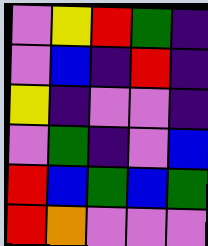[["violet", "yellow", "red", "green", "indigo"], ["violet", "blue", "indigo", "red", "indigo"], ["yellow", "indigo", "violet", "violet", "indigo"], ["violet", "green", "indigo", "violet", "blue"], ["red", "blue", "green", "blue", "green"], ["red", "orange", "violet", "violet", "violet"]]